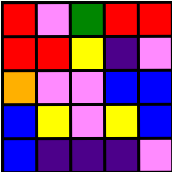[["red", "violet", "green", "red", "red"], ["red", "red", "yellow", "indigo", "violet"], ["orange", "violet", "violet", "blue", "blue"], ["blue", "yellow", "violet", "yellow", "blue"], ["blue", "indigo", "indigo", "indigo", "violet"]]